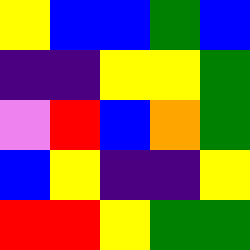[["yellow", "blue", "blue", "green", "blue"], ["indigo", "indigo", "yellow", "yellow", "green"], ["violet", "red", "blue", "orange", "green"], ["blue", "yellow", "indigo", "indigo", "yellow"], ["red", "red", "yellow", "green", "green"]]